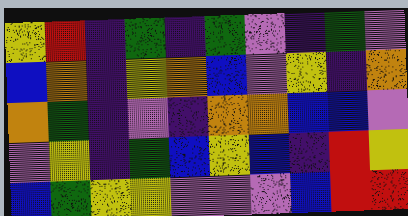[["yellow", "red", "indigo", "green", "indigo", "green", "violet", "indigo", "green", "violet"], ["blue", "orange", "indigo", "yellow", "orange", "blue", "violet", "yellow", "indigo", "orange"], ["orange", "green", "indigo", "violet", "indigo", "orange", "orange", "blue", "blue", "violet"], ["violet", "yellow", "indigo", "green", "blue", "yellow", "blue", "indigo", "red", "yellow"], ["blue", "green", "yellow", "yellow", "violet", "violet", "violet", "blue", "red", "red"]]